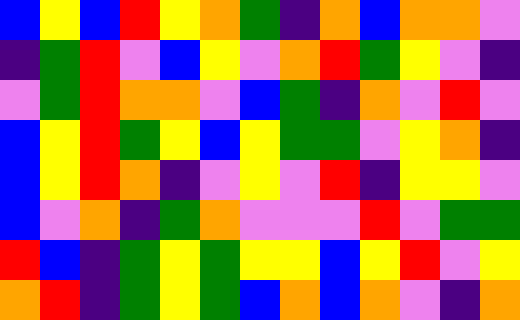[["blue", "yellow", "blue", "red", "yellow", "orange", "green", "indigo", "orange", "blue", "orange", "orange", "violet"], ["indigo", "green", "red", "violet", "blue", "yellow", "violet", "orange", "red", "green", "yellow", "violet", "indigo"], ["violet", "green", "red", "orange", "orange", "violet", "blue", "green", "indigo", "orange", "violet", "red", "violet"], ["blue", "yellow", "red", "green", "yellow", "blue", "yellow", "green", "green", "violet", "yellow", "orange", "indigo"], ["blue", "yellow", "red", "orange", "indigo", "violet", "yellow", "violet", "red", "indigo", "yellow", "yellow", "violet"], ["blue", "violet", "orange", "indigo", "green", "orange", "violet", "violet", "violet", "red", "violet", "green", "green"], ["red", "blue", "indigo", "green", "yellow", "green", "yellow", "yellow", "blue", "yellow", "red", "violet", "yellow"], ["orange", "red", "indigo", "green", "yellow", "green", "blue", "orange", "blue", "orange", "violet", "indigo", "orange"]]